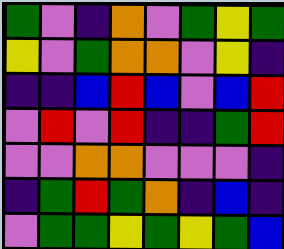[["green", "violet", "indigo", "orange", "violet", "green", "yellow", "green"], ["yellow", "violet", "green", "orange", "orange", "violet", "yellow", "indigo"], ["indigo", "indigo", "blue", "red", "blue", "violet", "blue", "red"], ["violet", "red", "violet", "red", "indigo", "indigo", "green", "red"], ["violet", "violet", "orange", "orange", "violet", "violet", "violet", "indigo"], ["indigo", "green", "red", "green", "orange", "indigo", "blue", "indigo"], ["violet", "green", "green", "yellow", "green", "yellow", "green", "blue"]]